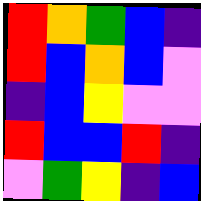[["red", "orange", "green", "blue", "indigo"], ["red", "blue", "orange", "blue", "violet"], ["indigo", "blue", "yellow", "violet", "violet"], ["red", "blue", "blue", "red", "indigo"], ["violet", "green", "yellow", "indigo", "blue"]]